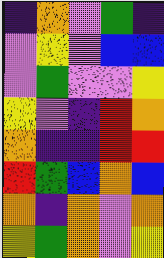[["indigo", "orange", "violet", "green", "indigo"], ["violet", "yellow", "violet", "blue", "blue"], ["violet", "green", "violet", "violet", "yellow"], ["yellow", "violet", "indigo", "red", "orange"], ["orange", "indigo", "indigo", "red", "red"], ["red", "green", "blue", "orange", "blue"], ["orange", "indigo", "orange", "violet", "orange"], ["yellow", "green", "orange", "violet", "yellow"]]